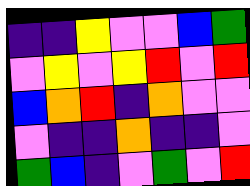[["indigo", "indigo", "yellow", "violet", "violet", "blue", "green"], ["violet", "yellow", "violet", "yellow", "red", "violet", "red"], ["blue", "orange", "red", "indigo", "orange", "violet", "violet"], ["violet", "indigo", "indigo", "orange", "indigo", "indigo", "violet"], ["green", "blue", "indigo", "violet", "green", "violet", "red"]]